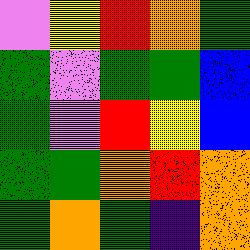[["violet", "yellow", "red", "orange", "green"], ["green", "violet", "green", "green", "blue"], ["green", "violet", "red", "yellow", "blue"], ["green", "green", "orange", "red", "orange"], ["green", "orange", "green", "indigo", "orange"]]